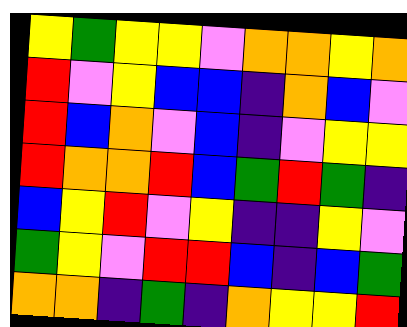[["yellow", "green", "yellow", "yellow", "violet", "orange", "orange", "yellow", "orange"], ["red", "violet", "yellow", "blue", "blue", "indigo", "orange", "blue", "violet"], ["red", "blue", "orange", "violet", "blue", "indigo", "violet", "yellow", "yellow"], ["red", "orange", "orange", "red", "blue", "green", "red", "green", "indigo"], ["blue", "yellow", "red", "violet", "yellow", "indigo", "indigo", "yellow", "violet"], ["green", "yellow", "violet", "red", "red", "blue", "indigo", "blue", "green"], ["orange", "orange", "indigo", "green", "indigo", "orange", "yellow", "yellow", "red"]]